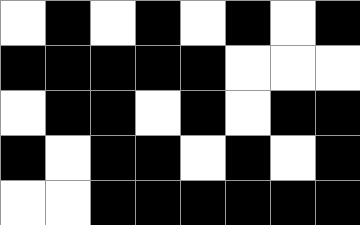[["white", "black", "white", "black", "white", "black", "white", "black"], ["black", "black", "black", "black", "black", "white", "white", "white"], ["white", "black", "black", "white", "black", "white", "black", "black"], ["black", "white", "black", "black", "white", "black", "white", "black"], ["white", "white", "black", "black", "black", "black", "black", "black"]]